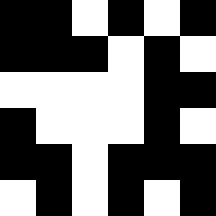[["black", "black", "white", "black", "white", "black"], ["black", "black", "black", "white", "black", "white"], ["white", "white", "white", "white", "black", "black"], ["black", "white", "white", "white", "black", "white"], ["black", "black", "white", "black", "black", "black"], ["white", "black", "white", "black", "white", "black"]]